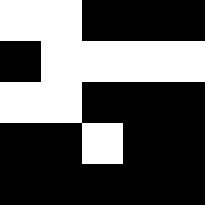[["white", "white", "black", "black", "black"], ["black", "white", "white", "white", "white"], ["white", "white", "black", "black", "black"], ["black", "black", "white", "black", "black"], ["black", "black", "black", "black", "black"]]